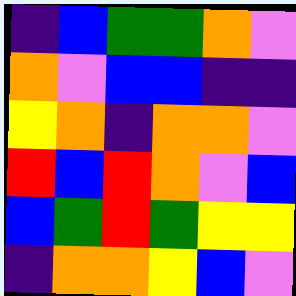[["indigo", "blue", "green", "green", "orange", "violet"], ["orange", "violet", "blue", "blue", "indigo", "indigo"], ["yellow", "orange", "indigo", "orange", "orange", "violet"], ["red", "blue", "red", "orange", "violet", "blue"], ["blue", "green", "red", "green", "yellow", "yellow"], ["indigo", "orange", "orange", "yellow", "blue", "violet"]]